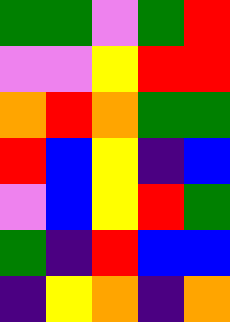[["green", "green", "violet", "green", "red"], ["violet", "violet", "yellow", "red", "red"], ["orange", "red", "orange", "green", "green"], ["red", "blue", "yellow", "indigo", "blue"], ["violet", "blue", "yellow", "red", "green"], ["green", "indigo", "red", "blue", "blue"], ["indigo", "yellow", "orange", "indigo", "orange"]]